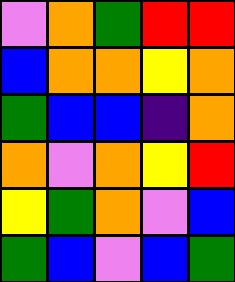[["violet", "orange", "green", "red", "red"], ["blue", "orange", "orange", "yellow", "orange"], ["green", "blue", "blue", "indigo", "orange"], ["orange", "violet", "orange", "yellow", "red"], ["yellow", "green", "orange", "violet", "blue"], ["green", "blue", "violet", "blue", "green"]]